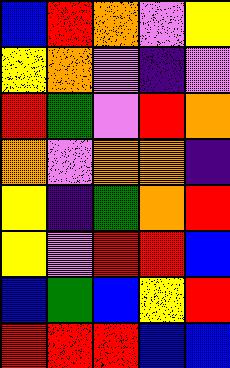[["blue", "red", "orange", "violet", "yellow"], ["yellow", "orange", "violet", "indigo", "violet"], ["red", "green", "violet", "red", "orange"], ["orange", "violet", "orange", "orange", "indigo"], ["yellow", "indigo", "green", "orange", "red"], ["yellow", "violet", "red", "red", "blue"], ["blue", "green", "blue", "yellow", "red"], ["red", "red", "red", "blue", "blue"]]